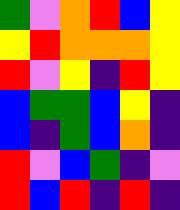[["green", "violet", "orange", "red", "blue", "yellow"], ["yellow", "red", "orange", "orange", "orange", "yellow"], ["red", "violet", "yellow", "indigo", "red", "yellow"], ["blue", "green", "green", "blue", "yellow", "indigo"], ["blue", "indigo", "green", "blue", "orange", "indigo"], ["red", "violet", "blue", "green", "indigo", "violet"], ["red", "blue", "red", "indigo", "red", "indigo"]]